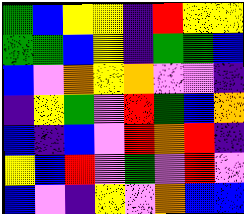[["green", "blue", "yellow", "yellow", "indigo", "red", "yellow", "yellow"], ["green", "green", "blue", "yellow", "indigo", "green", "green", "blue"], ["blue", "violet", "orange", "yellow", "orange", "violet", "violet", "indigo"], ["indigo", "yellow", "green", "violet", "red", "green", "blue", "orange"], ["blue", "indigo", "blue", "violet", "red", "orange", "red", "indigo"], ["yellow", "blue", "red", "violet", "green", "violet", "red", "violet"], ["blue", "violet", "indigo", "yellow", "violet", "orange", "blue", "blue"]]